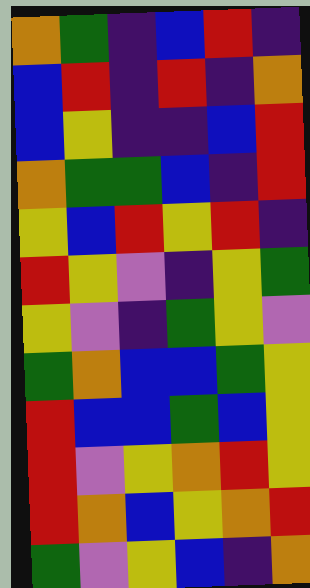[["orange", "green", "indigo", "blue", "red", "indigo"], ["blue", "red", "indigo", "red", "indigo", "orange"], ["blue", "yellow", "indigo", "indigo", "blue", "red"], ["orange", "green", "green", "blue", "indigo", "red"], ["yellow", "blue", "red", "yellow", "red", "indigo"], ["red", "yellow", "violet", "indigo", "yellow", "green"], ["yellow", "violet", "indigo", "green", "yellow", "violet"], ["green", "orange", "blue", "blue", "green", "yellow"], ["red", "blue", "blue", "green", "blue", "yellow"], ["red", "violet", "yellow", "orange", "red", "yellow"], ["red", "orange", "blue", "yellow", "orange", "red"], ["green", "violet", "yellow", "blue", "indigo", "orange"]]